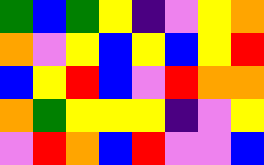[["green", "blue", "green", "yellow", "indigo", "violet", "yellow", "orange"], ["orange", "violet", "yellow", "blue", "yellow", "blue", "yellow", "red"], ["blue", "yellow", "red", "blue", "violet", "red", "orange", "orange"], ["orange", "green", "yellow", "yellow", "yellow", "indigo", "violet", "yellow"], ["violet", "red", "orange", "blue", "red", "violet", "violet", "blue"]]